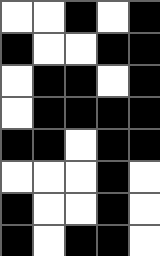[["white", "white", "black", "white", "black"], ["black", "white", "white", "black", "black"], ["white", "black", "black", "white", "black"], ["white", "black", "black", "black", "black"], ["black", "black", "white", "black", "black"], ["white", "white", "white", "black", "white"], ["black", "white", "white", "black", "white"], ["black", "white", "black", "black", "white"]]